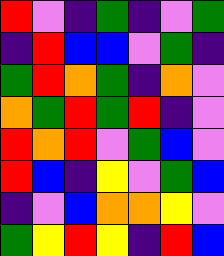[["red", "violet", "indigo", "green", "indigo", "violet", "green"], ["indigo", "red", "blue", "blue", "violet", "green", "indigo"], ["green", "red", "orange", "green", "indigo", "orange", "violet"], ["orange", "green", "red", "green", "red", "indigo", "violet"], ["red", "orange", "red", "violet", "green", "blue", "violet"], ["red", "blue", "indigo", "yellow", "violet", "green", "blue"], ["indigo", "violet", "blue", "orange", "orange", "yellow", "violet"], ["green", "yellow", "red", "yellow", "indigo", "red", "blue"]]